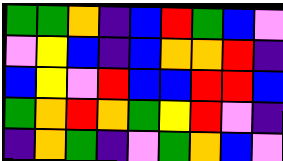[["green", "green", "orange", "indigo", "blue", "red", "green", "blue", "violet"], ["violet", "yellow", "blue", "indigo", "blue", "orange", "orange", "red", "indigo"], ["blue", "yellow", "violet", "red", "blue", "blue", "red", "red", "blue"], ["green", "orange", "red", "orange", "green", "yellow", "red", "violet", "indigo"], ["indigo", "orange", "green", "indigo", "violet", "green", "orange", "blue", "violet"]]